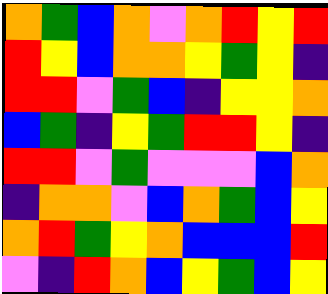[["orange", "green", "blue", "orange", "violet", "orange", "red", "yellow", "red"], ["red", "yellow", "blue", "orange", "orange", "yellow", "green", "yellow", "indigo"], ["red", "red", "violet", "green", "blue", "indigo", "yellow", "yellow", "orange"], ["blue", "green", "indigo", "yellow", "green", "red", "red", "yellow", "indigo"], ["red", "red", "violet", "green", "violet", "violet", "violet", "blue", "orange"], ["indigo", "orange", "orange", "violet", "blue", "orange", "green", "blue", "yellow"], ["orange", "red", "green", "yellow", "orange", "blue", "blue", "blue", "red"], ["violet", "indigo", "red", "orange", "blue", "yellow", "green", "blue", "yellow"]]